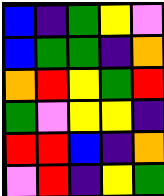[["blue", "indigo", "green", "yellow", "violet"], ["blue", "green", "green", "indigo", "orange"], ["orange", "red", "yellow", "green", "red"], ["green", "violet", "yellow", "yellow", "indigo"], ["red", "red", "blue", "indigo", "orange"], ["violet", "red", "indigo", "yellow", "green"]]